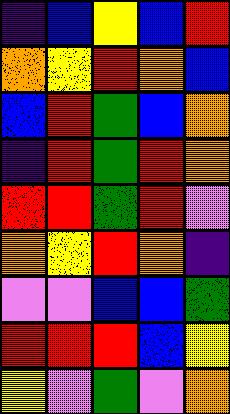[["indigo", "blue", "yellow", "blue", "red"], ["orange", "yellow", "red", "orange", "blue"], ["blue", "red", "green", "blue", "orange"], ["indigo", "red", "green", "red", "orange"], ["red", "red", "green", "red", "violet"], ["orange", "yellow", "red", "orange", "indigo"], ["violet", "violet", "blue", "blue", "green"], ["red", "red", "red", "blue", "yellow"], ["yellow", "violet", "green", "violet", "orange"]]